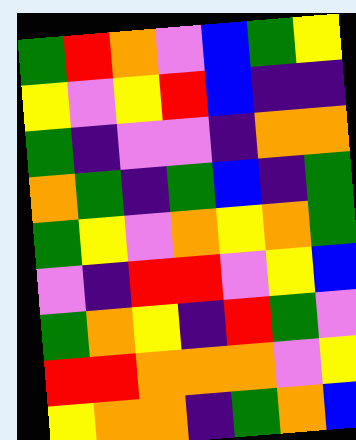[["green", "red", "orange", "violet", "blue", "green", "yellow"], ["yellow", "violet", "yellow", "red", "blue", "indigo", "indigo"], ["green", "indigo", "violet", "violet", "indigo", "orange", "orange"], ["orange", "green", "indigo", "green", "blue", "indigo", "green"], ["green", "yellow", "violet", "orange", "yellow", "orange", "green"], ["violet", "indigo", "red", "red", "violet", "yellow", "blue"], ["green", "orange", "yellow", "indigo", "red", "green", "violet"], ["red", "red", "orange", "orange", "orange", "violet", "yellow"], ["yellow", "orange", "orange", "indigo", "green", "orange", "blue"]]